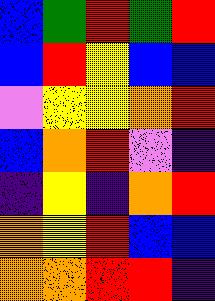[["blue", "green", "red", "green", "red"], ["blue", "red", "yellow", "blue", "blue"], ["violet", "yellow", "yellow", "orange", "red"], ["blue", "orange", "red", "violet", "indigo"], ["indigo", "yellow", "indigo", "orange", "red"], ["orange", "yellow", "red", "blue", "blue"], ["orange", "orange", "red", "red", "indigo"]]